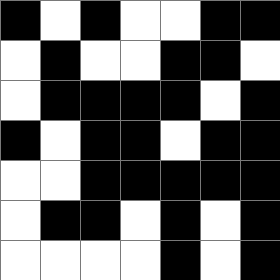[["black", "white", "black", "white", "white", "black", "black"], ["white", "black", "white", "white", "black", "black", "white"], ["white", "black", "black", "black", "black", "white", "black"], ["black", "white", "black", "black", "white", "black", "black"], ["white", "white", "black", "black", "black", "black", "black"], ["white", "black", "black", "white", "black", "white", "black"], ["white", "white", "white", "white", "black", "white", "black"]]